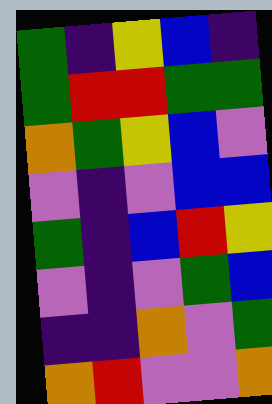[["green", "indigo", "yellow", "blue", "indigo"], ["green", "red", "red", "green", "green"], ["orange", "green", "yellow", "blue", "violet"], ["violet", "indigo", "violet", "blue", "blue"], ["green", "indigo", "blue", "red", "yellow"], ["violet", "indigo", "violet", "green", "blue"], ["indigo", "indigo", "orange", "violet", "green"], ["orange", "red", "violet", "violet", "orange"]]